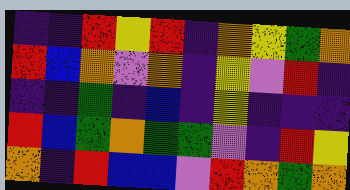[["indigo", "indigo", "red", "yellow", "red", "indigo", "orange", "yellow", "green", "orange"], ["red", "blue", "orange", "violet", "orange", "indigo", "yellow", "violet", "red", "indigo"], ["indigo", "indigo", "green", "indigo", "blue", "indigo", "yellow", "indigo", "indigo", "indigo"], ["red", "blue", "green", "orange", "green", "green", "violet", "indigo", "red", "yellow"], ["orange", "indigo", "red", "blue", "blue", "violet", "red", "orange", "green", "orange"]]